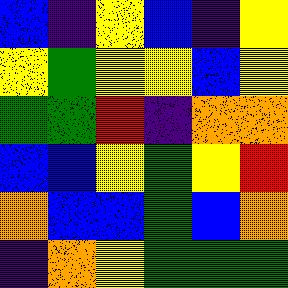[["blue", "indigo", "yellow", "blue", "indigo", "yellow"], ["yellow", "green", "yellow", "yellow", "blue", "yellow"], ["green", "green", "red", "indigo", "orange", "orange"], ["blue", "blue", "yellow", "green", "yellow", "red"], ["orange", "blue", "blue", "green", "blue", "orange"], ["indigo", "orange", "yellow", "green", "green", "green"]]